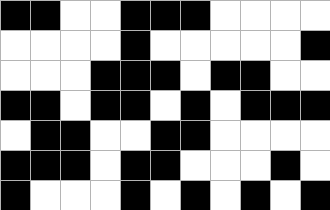[["black", "black", "white", "white", "black", "black", "black", "white", "white", "white", "white"], ["white", "white", "white", "white", "black", "white", "white", "white", "white", "white", "black"], ["white", "white", "white", "black", "black", "black", "white", "black", "black", "white", "white"], ["black", "black", "white", "black", "black", "white", "black", "white", "black", "black", "black"], ["white", "black", "black", "white", "white", "black", "black", "white", "white", "white", "white"], ["black", "black", "black", "white", "black", "black", "white", "white", "white", "black", "white"], ["black", "white", "white", "white", "black", "white", "black", "white", "black", "white", "black"]]